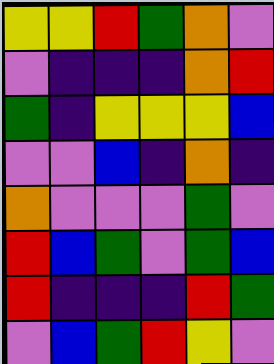[["yellow", "yellow", "red", "green", "orange", "violet"], ["violet", "indigo", "indigo", "indigo", "orange", "red"], ["green", "indigo", "yellow", "yellow", "yellow", "blue"], ["violet", "violet", "blue", "indigo", "orange", "indigo"], ["orange", "violet", "violet", "violet", "green", "violet"], ["red", "blue", "green", "violet", "green", "blue"], ["red", "indigo", "indigo", "indigo", "red", "green"], ["violet", "blue", "green", "red", "yellow", "violet"]]